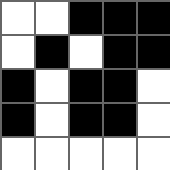[["white", "white", "black", "black", "black"], ["white", "black", "white", "black", "black"], ["black", "white", "black", "black", "white"], ["black", "white", "black", "black", "white"], ["white", "white", "white", "white", "white"]]